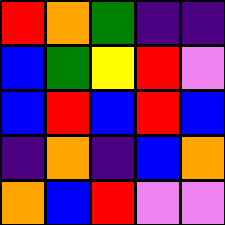[["red", "orange", "green", "indigo", "indigo"], ["blue", "green", "yellow", "red", "violet"], ["blue", "red", "blue", "red", "blue"], ["indigo", "orange", "indigo", "blue", "orange"], ["orange", "blue", "red", "violet", "violet"]]